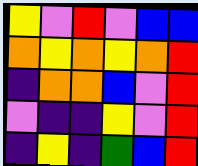[["yellow", "violet", "red", "violet", "blue", "blue"], ["orange", "yellow", "orange", "yellow", "orange", "red"], ["indigo", "orange", "orange", "blue", "violet", "red"], ["violet", "indigo", "indigo", "yellow", "violet", "red"], ["indigo", "yellow", "indigo", "green", "blue", "red"]]